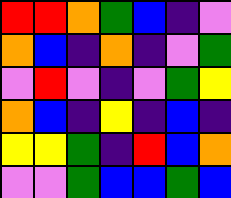[["red", "red", "orange", "green", "blue", "indigo", "violet"], ["orange", "blue", "indigo", "orange", "indigo", "violet", "green"], ["violet", "red", "violet", "indigo", "violet", "green", "yellow"], ["orange", "blue", "indigo", "yellow", "indigo", "blue", "indigo"], ["yellow", "yellow", "green", "indigo", "red", "blue", "orange"], ["violet", "violet", "green", "blue", "blue", "green", "blue"]]